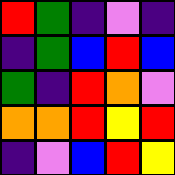[["red", "green", "indigo", "violet", "indigo"], ["indigo", "green", "blue", "red", "blue"], ["green", "indigo", "red", "orange", "violet"], ["orange", "orange", "red", "yellow", "red"], ["indigo", "violet", "blue", "red", "yellow"]]